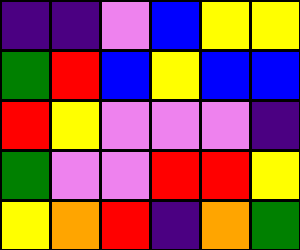[["indigo", "indigo", "violet", "blue", "yellow", "yellow"], ["green", "red", "blue", "yellow", "blue", "blue"], ["red", "yellow", "violet", "violet", "violet", "indigo"], ["green", "violet", "violet", "red", "red", "yellow"], ["yellow", "orange", "red", "indigo", "orange", "green"]]